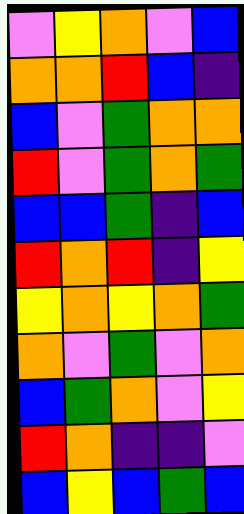[["violet", "yellow", "orange", "violet", "blue"], ["orange", "orange", "red", "blue", "indigo"], ["blue", "violet", "green", "orange", "orange"], ["red", "violet", "green", "orange", "green"], ["blue", "blue", "green", "indigo", "blue"], ["red", "orange", "red", "indigo", "yellow"], ["yellow", "orange", "yellow", "orange", "green"], ["orange", "violet", "green", "violet", "orange"], ["blue", "green", "orange", "violet", "yellow"], ["red", "orange", "indigo", "indigo", "violet"], ["blue", "yellow", "blue", "green", "blue"]]